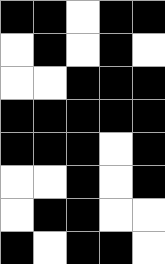[["black", "black", "white", "black", "black"], ["white", "black", "white", "black", "white"], ["white", "white", "black", "black", "black"], ["black", "black", "black", "black", "black"], ["black", "black", "black", "white", "black"], ["white", "white", "black", "white", "black"], ["white", "black", "black", "white", "white"], ["black", "white", "black", "black", "white"]]